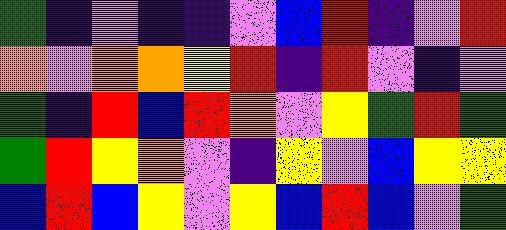[["green", "indigo", "violet", "indigo", "indigo", "violet", "blue", "red", "indigo", "violet", "red"], ["orange", "violet", "orange", "orange", "yellow", "red", "indigo", "red", "violet", "indigo", "violet"], ["green", "indigo", "red", "blue", "red", "orange", "violet", "yellow", "green", "red", "green"], ["green", "red", "yellow", "orange", "violet", "indigo", "yellow", "violet", "blue", "yellow", "yellow"], ["blue", "red", "blue", "yellow", "violet", "yellow", "blue", "red", "blue", "violet", "green"]]